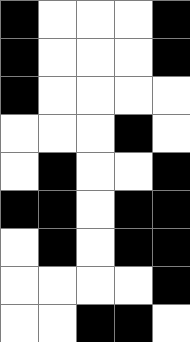[["black", "white", "white", "white", "black"], ["black", "white", "white", "white", "black"], ["black", "white", "white", "white", "white"], ["white", "white", "white", "black", "white"], ["white", "black", "white", "white", "black"], ["black", "black", "white", "black", "black"], ["white", "black", "white", "black", "black"], ["white", "white", "white", "white", "black"], ["white", "white", "black", "black", "white"]]